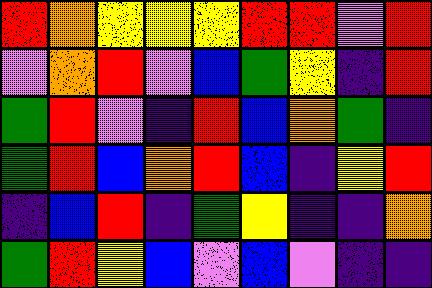[["red", "orange", "yellow", "yellow", "yellow", "red", "red", "violet", "red"], ["violet", "orange", "red", "violet", "blue", "green", "yellow", "indigo", "red"], ["green", "red", "violet", "indigo", "red", "blue", "orange", "green", "indigo"], ["green", "red", "blue", "orange", "red", "blue", "indigo", "yellow", "red"], ["indigo", "blue", "red", "indigo", "green", "yellow", "indigo", "indigo", "orange"], ["green", "red", "yellow", "blue", "violet", "blue", "violet", "indigo", "indigo"]]